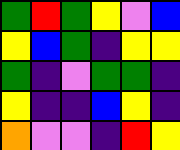[["green", "red", "green", "yellow", "violet", "blue"], ["yellow", "blue", "green", "indigo", "yellow", "yellow"], ["green", "indigo", "violet", "green", "green", "indigo"], ["yellow", "indigo", "indigo", "blue", "yellow", "indigo"], ["orange", "violet", "violet", "indigo", "red", "yellow"]]